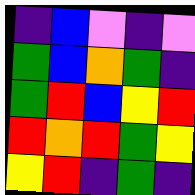[["indigo", "blue", "violet", "indigo", "violet"], ["green", "blue", "orange", "green", "indigo"], ["green", "red", "blue", "yellow", "red"], ["red", "orange", "red", "green", "yellow"], ["yellow", "red", "indigo", "green", "indigo"]]